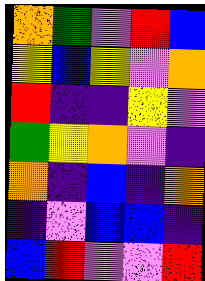[["orange", "green", "violet", "red", "blue"], ["yellow", "blue", "yellow", "violet", "orange"], ["red", "indigo", "indigo", "yellow", "violet"], ["green", "yellow", "orange", "violet", "indigo"], ["orange", "indigo", "blue", "indigo", "orange"], ["indigo", "violet", "blue", "blue", "indigo"], ["blue", "red", "violet", "violet", "red"]]